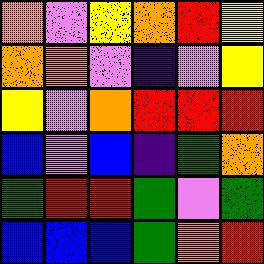[["orange", "violet", "yellow", "orange", "red", "yellow"], ["orange", "orange", "violet", "indigo", "violet", "yellow"], ["yellow", "violet", "orange", "red", "red", "red"], ["blue", "violet", "blue", "indigo", "green", "orange"], ["green", "red", "red", "green", "violet", "green"], ["blue", "blue", "blue", "green", "orange", "red"]]